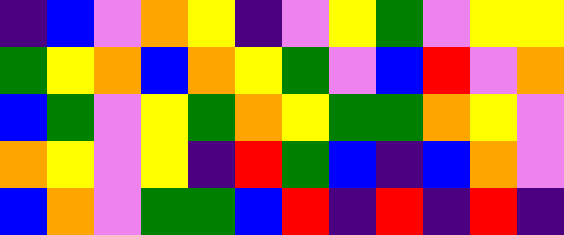[["indigo", "blue", "violet", "orange", "yellow", "indigo", "violet", "yellow", "green", "violet", "yellow", "yellow"], ["green", "yellow", "orange", "blue", "orange", "yellow", "green", "violet", "blue", "red", "violet", "orange"], ["blue", "green", "violet", "yellow", "green", "orange", "yellow", "green", "green", "orange", "yellow", "violet"], ["orange", "yellow", "violet", "yellow", "indigo", "red", "green", "blue", "indigo", "blue", "orange", "violet"], ["blue", "orange", "violet", "green", "green", "blue", "red", "indigo", "red", "indigo", "red", "indigo"]]